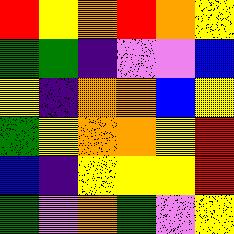[["red", "yellow", "orange", "red", "orange", "yellow"], ["green", "green", "indigo", "violet", "violet", "blue"], ["yellow", "indigo", "orange", "orange", "blue", "yellow"], ["green", "yellow", "orange", "orange", "yellow", "red"], ["blue", "indigo", "yellow", "yellow", "yellow", "red"], ["green", "violet", "orange", "green", "violet", "yellow"]]